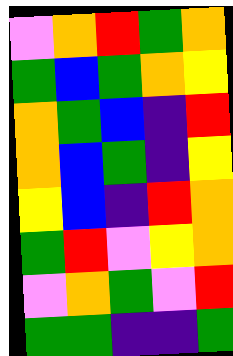[["violet", "orange", "red", "green", "orange"], ["green", "blue", "green", "orange", "yellow"], ["orange", "green", "blue", "indigo", "red"], ["orange", "blue", "green", "indigo", "yellow"], ["yellow", "blue", "indigo", "red", "orange"], ["green", "red", "violet", "yellow", "orange"], ["violet", "orange", "green", "violet", "red"], ["green", "green", "indigo", "indigo", "green"]]